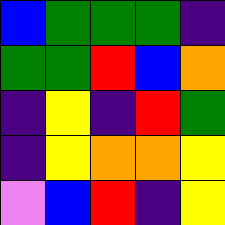[["blue", "green", "green", "green", "indigo"], ["green", "green", "red", "blue", "orange"], ["indigo", "yellow", "indigo", "red", "green"], ["indigo", "yellow", "orange", "orange", "yellow"], ["violet", "blue", "red", "indigo", "yellow"]]